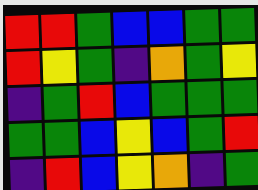[["red", "red", "green", "blue", "blue", "green", "green"], ["red", "yellow", "green", "indigo", "orange", "green", "yellow"], ["indigo", "green", "red", "blue", "green", "green", "green"], ["green", "green", "blue", "yellow", "blue", "green", "red"], ["indigo", "red", "blue", "yellow", "orange", "indigo", "green"]]